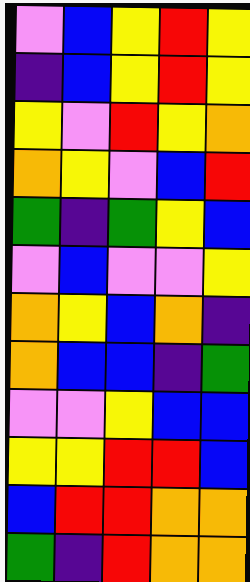[["violet", "blue", "yellow", "red", "yellow"], ["indigo", "blue", "yellow", "red", "yellow"], ["yellow", "violet", "red", "yellow", "orange"], ["orange", "yellow", "violet", "blue", "red"], ["green", "indigo", "green", "yellow", "blue"], ["violet", "blue", "violet", "violet", "yellow"], ["orange", "yellow", "blue", "orange", "indigo"], ["orange", "blue", "blue", "indigo", "green"], ["violet", "violet", "yellow", "blue", "blue"], ["yellow", "yellow", "red", "red", "blue"], ["blue", "red", "red", "orange", "orange"], ["green", "indigo", "red", "orange", "orange"]]